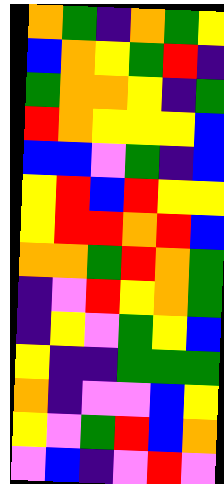[["orange", "green", "indigo", "orange", "green", "yellow"], ["blue", "orange", "yellow", "green", "red", "indigo"], ["green", "orange", "orange", "yellow", "indigo", "green"], ["red", "orange", "yellow", "yellow", "yellow", "blue"], ["blue", "blue", "violet", "green", "indigo", "blue"], ["yellow", "red", "blue", "red", "yellow", "yellow"], ["yellow", "red", "red", "orange", "red", "blue"], ["orange", "orange", "green", "red", "orange", "green"], ["indigo", "violet", "red", "yellow", "orange", "green"], ["indigo", "yellow", "violet", "green", "yellow", "blue"], ["yellow", "indigo", "indigo", "green", "green", "green"], ["orange", "indigo", "violet", "violet", "blue", "yellow"], ["yellow", "violet", "green", "red", "blue", "orange"], ["violet", "blue", "indigo", "violet", "red", "violet"]]